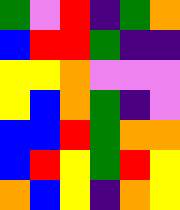[["green", "violet", "red", "indigo", "green", "orange"], ["blue", "red", "red", "green", "indigo", "indigo"], ["yellow", "yellow", "orange", "violet", "violet", "violet"], ["yellow", "blue", "orange", "green", "indigo", "violet"], ["blue", "blue", "red", "green", "orange", "orange"], ["blue", "red", "yellow", "green", "red", "yellow"], ["orange", "blue", "yellow", "indigo", "orange", "yellow"]]